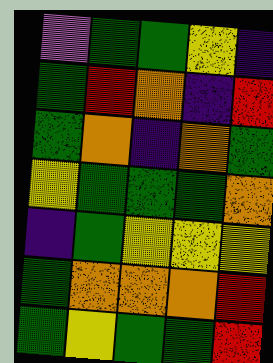[["violet", "green", "green", "yellow", "indigo"], ["green", "red", "orange", "indigo", "red"], ["green", "orange", "indigo", "orange", "green"], ["yellow", "green", "green", "green", "orange"], ["indigo", "green", "yellow", "yellow", "yellow"], ["green", "orange", "orange", "orange", "red"], ["green", "yellow", "green", "green", "red"]]